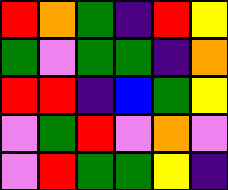[["red", "orange", "green", "indigo", "red", "yellow"], ["green", "violet", "green", "green", "indigo", "orange"], ["red", "red", "indigo", "blue", "green", "yellow"], ["violet", "green", "red", "violet", "orange", "violet"], ["violet", "red", "green", "green", "yellow", "indigo"]]